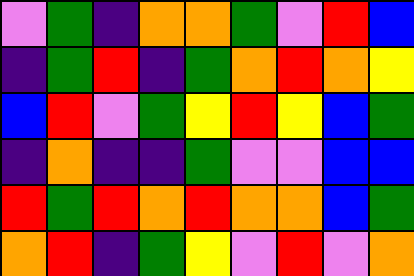[["violet", "green", "indigo", "orange", "orange", "green", "violet", "red", "blue"], ["indigo", "green", "red", "indigo", "green", "orange", "red", "orange", "yellow"], ["blue", "red", "violet", "green", "yellow", "red", "yellow", "blue", "green"], ["indigo", "orange", "indigo", "indigo", "green", "violet", "violet", "blue", "blue"], ["red", "green", "red", "orange", "red", "orange", "orange", "blue", "green"], ["orange", "red", "indigo", "green", "yellow", "violet", "red", "violet", "orange"]]